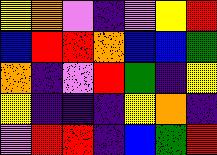[["yellow", "orange", "violet", "indigo", "violet", "yellow", "red"], ["blue", "red", "red", "orange", "blue", "blue", "green"], ["orange", "indigo", "violet", "red", "green", "indigo", "yellow"], ["yellow", "indigo", "indigo", "indigo", "yellow", "orange", "indigo"], ["violet", "red", "red", "indigo", "blue", "green", "red"]]